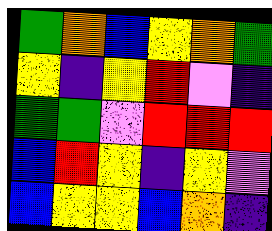[["green", "orange", "blue", "yellow", "orange", "green"], ["yellow", "indigo", "yellow", "red", "violet", "indigo"], ["green", "green", "violet", "red", "red", "red"], ["blue", "red", "yellow", "indigo", "yellow", "violet"], ["blue", "yellow", "yellow", "blue", "orange", "indigo"]]